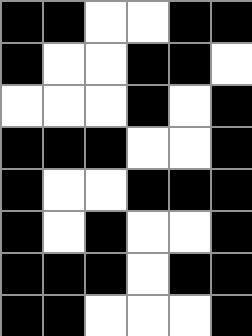[["black", "black", "white", "white", "black", "black"], ["black", "white", "white", "black", "black", "white"], ["white", "white", "white", "black", "white", "black"], ["black", "black", "black", "white", "white", "black"], ["black", "white", "white", "black", "black", "black"], ["black", "white", "black", "white", "white", "black"], ["black", "black", "black", "white", "black", "black"], ["black", "black", "white", "white", "white", "black"]]